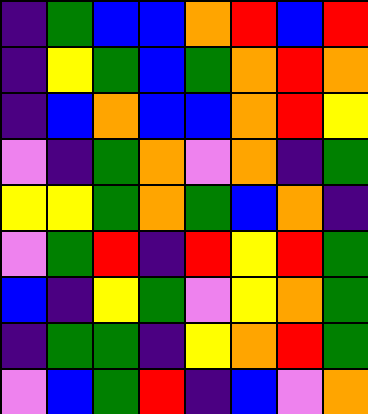[["indigo", "green", "blue", "blue", "orange", "red", "blue", "red"], ["indigo", "yellow", "green", "blue", "green", "orange", "red", "orange"], ["indigo", "blue", "orange", "blue", "blue", "orange", "red", "yellow"], ["violet", "indigo", "green", "orange", "violet", "orange", "indigo", "green"], ["yellow", "yellow", "green", "orange", "green", "blue", "orange", "indigo"], ["violet", "green", "red", "indigo", "red", "yellow", "red", "green"], ["blue", "indigo", "yellow", "green", "violet", "yellow", "orange", "green"], ["indigo", "green", "green", "indigo", "yellow", "orange", "red", "green"], ["violet", "blue", "green", "red", "indigo", "blue", "violet", "orange"]]